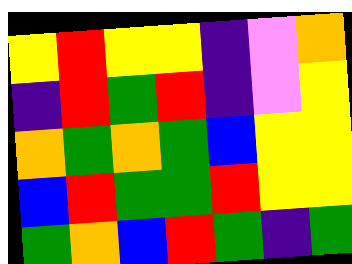[["yellow", "red", "yellow", "yellow", "indigo", "violet", "orange"], ["indigo", "red", "green", "red", "indigo", "violet", "yellow"], ["orange", "green", "orange", "green", "blue", "yellow", "yellow"], ["blue", "red", "green", "green", "red", "yellow", "yellow"], ["green", "orange", "blue", "red", "green", "indigo", "green"]]